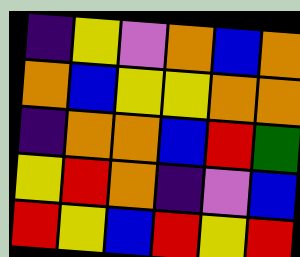[["indigo", "yellow", "violet", "orange", "blue", "orange"], ["orange", "blue", "yellow", "yellow", "orange", "orange"], ["indigo", "orange", "orange", "blue", "red", "green"], ["yellow", "red", "orange", "indigo", "violet", "blue"], ["red", "yellow", "blue", "red", "yellow", "red"]]